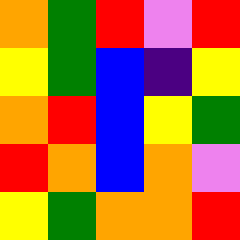[["orange", "green", "red", "violet", "red"], ["yellow", "green", "blue", "indigo", "yellow"], ["orange", "red", "blue", "yellow", "green"], ["red", "orange", "blue", "orange", "violet"], ["yellow", "green", "orange", "orange", "red"]]